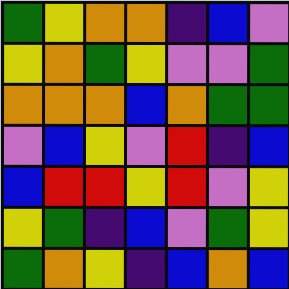[["green", "yellow", "orange", "orange", "indigo", "blue", "violet"], ["yellow", "orange", "green", "yellow", "violet", "violet", "green"], ["orange", "orange", "orange", "blue", "orange", "green", "green"], ["violet", "blue", "yellow", "violet", "red", "indigo", "blue"], ["blue", "red", "red", "yellow", "red", "violet", "yellow"], ["yellow", "green", "indigo", "blue", "violet", "green", "yellow"], ["green", "orange", "yellow", "indigo", "blue", "orange", "blue"]]